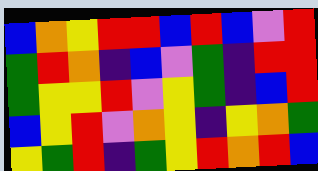[["blue", "orange", "yellow", "red", "red", "blue", "red", "blue", "violet", "red"], ["green", "red", "orange", "indigo", "blue", "violet", "green", "indigo", "red", "red"], ["green", "yellow", "yellow", "red", "violet", "yellow", "green", "indigo", "blue", "red"], ["blue", "yellow", "red", "violet", "orange", "yellow", "indigo", "yellow", "orange", "green"], ["yellow", "green", "red", "indigo", "green", "yellow", "red", "orange", "red", "blue"]]